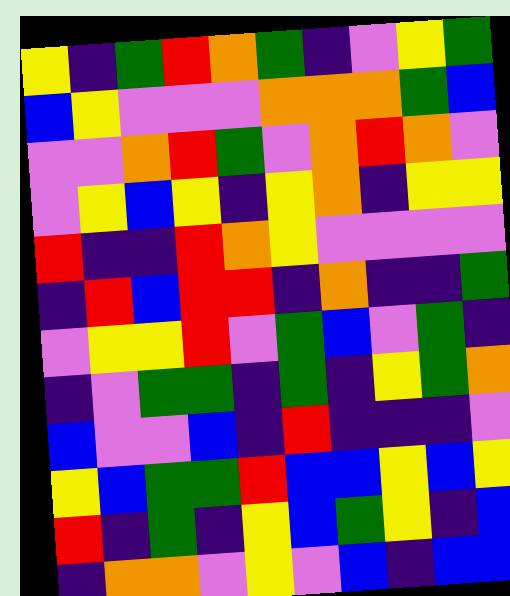[["yellow", "indigo", "green", "red", "orange", "green", "indigo", "violet", "yellow", "green"], ["blue", "yellow", "violet", "violet", "violet", "orange", "orange", "orange", "green", "blue"], ["violet", "violet", "orange", "red", "green", "violet", "orange", "red", "orange", "violet"], ["violet", "yellow", "blue", "yellow", "indigo", "yellow", "orange", "indigo", "yellow", "yellow"], ["red", "indigo", "indigo", "red", "orange", "yellow", "violet", "violet", "violet", "violet"], ["indigo", "red", "blue", "red", "red", "indigo", "orange", "indigo", "indigo", "green"], ["violet", "yellow", "yellow", "red", "violet", "green", "blue", "violet", "green", "indigo"], ["indigo", "violet", "green", "green", "indigo", "green", "indigo", "yellow", "green", "orange"], ["blue", "violet", "violet", "blue", "indigo", "red", "indigo", "indigo", "indigo", "violet"], ["yellow", "blue", "green", "green", "red", "blue", "blue", "yellow", "blue", "yellow"], ["red", "indigo", "green", "indigo", "yellow", "blue", "green", "yellow", "indigo", "blue"], ["indigo", "orange", "orange", "violet", "yellow", "violet", "blue", "indigo", "blue", "blue"]]